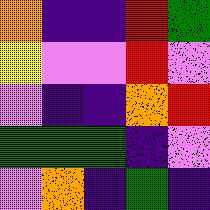[["orange", "indigo", "indigo", "red", "green"], ["yellow", "violet", "violet", "red", "violet"], ["violet", "indigo", "indigo", "orange", "red"], ["green", "green", "green", "indigo", "violet"], ["violet", "orange", "indigo", "green", "indigo"]]